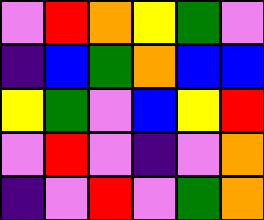[["violet", "red", "orange", "yellow", "green", "violet"], ["indigo", "blue", "green", "orange", "blue", "blue"], ["yellow", "green", "violet", "blue", "yellow", "red"], ["violet", "red", "violet", "indigo", "violet", "orange"], ["indigo", "violet", "red", "violet", "green", "orange"]]